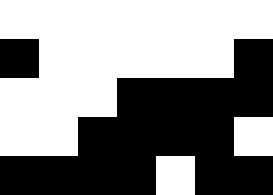[["white", "white", "white", "white", "white", "white", "white"], ["black", "white", "white", "white", "white", "white", "black"], ["white", "white", "white", "black", "black", "black", "black"], ["white", "white", "black", "black", "black", "black", "white"], ["black", "black", "black", "black", "white", "black", "black"]]